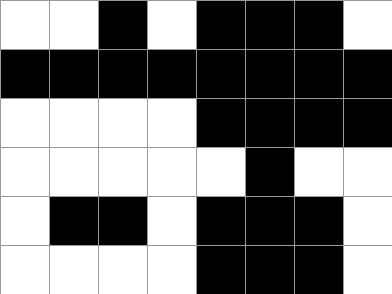[["white", "white", "black", "white", "black", "black", "black", "white"], ["black", "black", "black", "black", "black", "black", "black", "black"], ["white", "white", "white", "white", "black", "black", "black", "black"], ["white", "white", "white", "white", "white", "black", "white", "white"], ["white", "black", "black", "white", "black", "black", "black", "white"], ["white", "white", "white", "white", "black", "black", "black", "white"]]